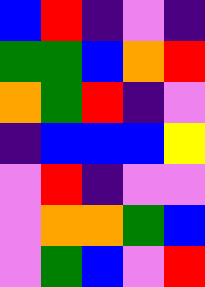[["blue", "red", "indigo", "violet", "indigo"], ["green", "green", "blue", "orange", "red"], ["orange", "green", "red", "indigo", "violet"], ["indigo", "blue", "blue", "blue", "yellow"], ["violet", "red", "indigo", "violet", "violet"], ["violet", "orange", "orange", "green", "blue"], ["violet", "green", "blue", "violet", "red"]]